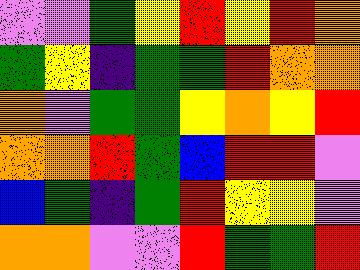[["violet", "violet", "green", "yellow", "red", "yellow", "red", "orange"], ["green", "yellow", "indigo", "green", "green", "red", "orange", "orange"], ["orange", "violet", "green", "green", "yellow", "orange", "yellow", "red"], ["orange", "orange", "red", "green", "blue", "red", "red", "violet"], ["blue", "green", "indigo", "green", "red", "yellow", "yellow", "violet"], ["orange", "orange", "violet", "violet", "red", "green", "green", "red"]]